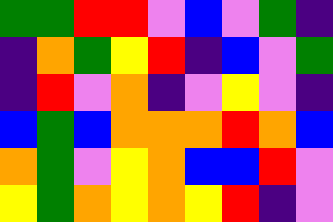[["green", "green", "red", "red", "violet", "blue", "violet", "green", "indigo"], ["indigo", "orange", "green", "yellow", "red", "indigo", "blue", "violet", "green"], ["indigo", "red", "violet", "orange", "indigo", "violet", "yellow", "violet", "indigo"], ["blue", "green", "blue", "orange", "orange", "orange", "red", "orange", "blue"], ["orange", "green", "violet", "yellow", "orange", "blue", "blue", "red", "violet"], ["yellow", "green", "orange", "yellow", "orange", "yellow", "red", "indigo", "violet"]]